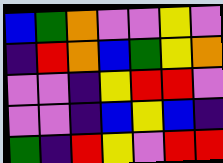[["blue", "green", "orange", "violet", "violet", "yellow", "violet"], ["indigo", "red", "orange", "blue", "green", "yellow", "orange"], ["violet", "violet", "indigo", "yellow", "red", "red", "violet"], ["violet", "violet", "indigo", "blue", "yellow", "blue", "indigo"], ["green", "indigo", "red", "yellow", "violet", "red", "red"]]